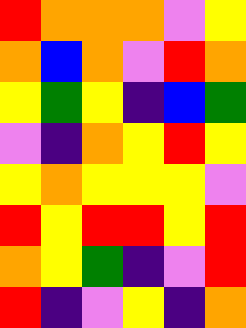[["red", "orange", "orange", "orange", "violet", "yellow"], ["orange", "blue", "orange", "violet", "red", "orange"], ["yellow", "green", "yellow", "indigo", "blue", "green"], ["violet", "indigo", "orange", "yellow", "red", "yellow"], ["yellow", "orange", "yellow", "yellow", "yellow", "violet"], ["red", "yellow", "red", "red", "yellow", "red"], ["orange", "yellow", "green", "indigo", "violet", "red"], ["red", "indigo", "violet", "yellow", "indigo", "orange"]]